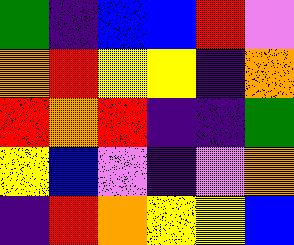[["green", "indigo", "blue", "blue", "red", "violet"], ["orange", "red", "yellow", "yellow", "indigo", "orange"], ["red", "orange", "red", "indigo", "indigo", "green"], ["yellow", "blue", "violet", "indigo", "violet", "orange"], ["indigo", "red", "orange", "yellow", "yellow", "blue"]]